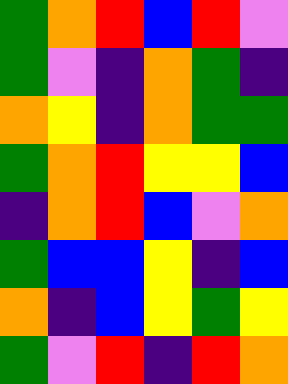[["green", "orange", "red", "blue", "red", "violet"], ["green", "violet", "indigo", "orange", "green", "indigo"], ["orange", "yellow", "indigo", "orange", "green", "green"], ["green", "orange", "red", "yellow", "yellow", "blue"], ["indigo", "orange", "red", "blue", "violet", "orange"], ["green", "blue", "blue", "yellow", "indigo", "blue"], ["orange", "indigo", "blue", "yellow", "green", "yellow"], ["green", "violet", "red", "indigo", "red", "orange"]]